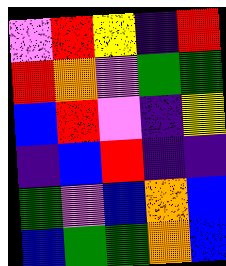[["violet", "red", "yellow", "indigo", "red"], ["red", "orange", "violet", "green", "green"], ["blue", "red", "violet", "indigo", "yellow"], ["indigo", "blue", "red", "indigo", "indigo"], ["green", "violet", "blue", "orange", "blue"], ["blue", "green", "green", "orange", "blue"]]